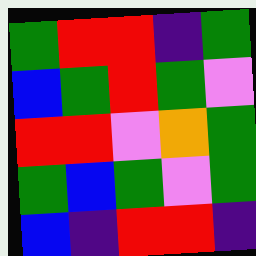[["green", "red", "red", "indigo", "green"], ["blue", "green", "red", "green", "violet"], ["red", "red", "violet", "orange", "green"], ["green", "blue", "green", "violet", "green"], ["blue", "indigo", "red", "red", "indigo"]]